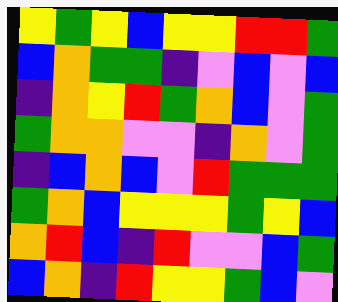[["yellow", "green", "yellow", "blue", "yellow", "yellow", "red", "red", "green"], ["blue", "orange", "green", "green", "indigo", "violet", "blue", "violet", "blue"], ["indigo", "orange", "yellow", "red", "green", "orange", "blue", "violet", "green"], ["green", "orange", "orange", "violet", "violet", "indigo", "orange", "violet", "green"], ["indigo", "blue", "orange", "blue", "violet", "red", "green", "green", "green"], ["green", "orange", "blue", "yellow", "yellow", "yellow", "green", "yellow", "blue"], ["orange", "red", "blue", "indigo", "red", "violet", "violet", "blue", "green"], ["blue", "orange", "indigo", "red", "yellow", "yellow", "green", "blue", "violet"]]